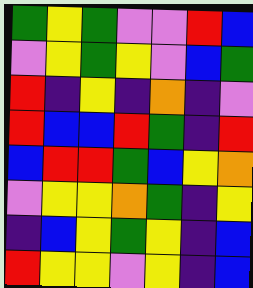[["green", "yellow", "green", "violet", "violet", "red", "blue"], ["violet", "yellow", "green", "yellow", "violet", "blue", "green"], ["red", "indigo", "yellow", "indigo", "orange", "indigo", "violet"], ["red", "blue", "blue", "red", "green", "indigo", "red"], ["blue", "red", "red", "green", "blue", "yellow", "orange"], ["violet", "yellow", "yellow", "orange", "green", "indigo", "yellow"], ["indigo", "blue", "yellow", "green", "yellow", "indigo", "blue"], ["red", "yellow", "yellow", "violet", "yellow", "indigo", "blue"]]